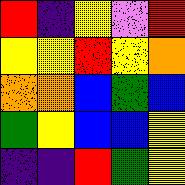[["red", "indigo", "yellow", "violet", "red"], ["yellow", "yellow", "red", "yellow", "orange"], ["orange", "orange", "blue", "green", "blue"], ["green", "yellow", "blue", "blue", "yellow"], ["indigo", "indigo", "red", "green", "yellow"]]